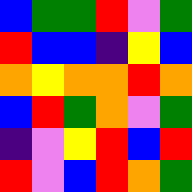[["blue", "green", "green", "red", "violet", "green"], ["red", "blue", "blue", "indigo", "yellow", "blue"], ["orange", "yellow", "orange", "orange", "red", "orange"], ["blue", "red", "green", "orange", "violet", "green"], ["indigo", "violet", "yellow", "red", "blue", "red"], ["red", "violet", "blue", "red", "orange", "green"]]